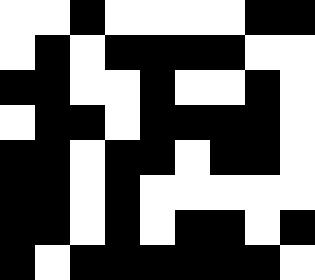[["white", "white", "black", "white", "white", "white", "white", "black", "black"], ["white", "black", "white", "black", "black", "black", "black", "white", "white"], ["black", "black", "white", "white", "black", "white", "white", "black", "white"], ["white", "black", "black", "white", "black", "black", "black", "black", "white"], ["black", "black", "white", "black", "black", "white", "black", "black", "white"], ["black", "black", "white", "black", "white", "white", "white", "white", "white"], ["black", "black", "white", "black", "white", "black", "black", "white", "black"], ["black", "white", "black", "black", "black", "black", "black", "black", "white"]]